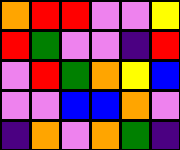[["orange", "red", "red", "violet", "violet", "yellow"], ["red", "green", "violet", "violet", "indigo", "red"], ["violet", "red", "green", "orange", "yellow", "blue"], ["violet", "violet", "blue", "blue", "orange", "violet"], ["indigo", "orange", "violet", "orange", "green", "indigo"]]